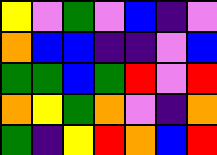[["yellow", "violet", "green", "violet", "blue", "indigo", "violet"], ["orange", "blue", "blue", "indigo", "indigo", "violet", "blue"], ["green", "green", "blue", "green", "red", "violet", "red"], ["orange", "yellow", "green", "orange", "violet", "indigo", "orange"], ["green", "indigo", "yellow", "red", "orange", "blue", "red"]]